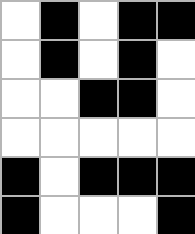[["white", "black", "white", "black", "black"], ["white", "black", "white", "black", "white"], ["white", "white", "black", "black", "white"], ["white", "white", "white", "white", "white"], ["black", "white", "black", "black", "black"], ["black", "white", "white", "white", "black"]]